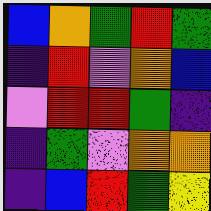[["blue", "orange", "green", "red", "green"], ["indigo", "red", "violet", "orange", "blue"], ["violet", "red", "red", "green", "indigo"], ["indigo", "green", "violet", "orange", "orange"], ["indigo", "blue", "red", "green", "yellow"]]